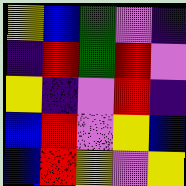[["yellow", "blue", "green", "violet", "indigo"], ["indigo", "red", "green", "red", "violet"], ["yellow", "indigo", "violet", "red", "indigo"], ["blue", "red", "violet", "yellow", "blue"], ["blue", "red", "yellow", "violet", "yellow"]]